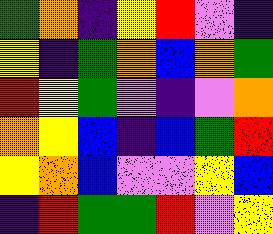[["green", "orange", "indigo", "yellow", "red", "violet", "indigo"], ["yellow", "indigo", "green", "orange", "blue", "orange", "green"], ["red", "yellow", "green", "violet", "indigo", "violet", "orange"], ["orange", "yellow", "blue", "indigo", "blue", "green", "red"], ["yellow", "orange", "blue", "violet", "violet", "yellow", "blue"], ["indigo", "red", "green", "green", "red", "violet", "yellow"]]